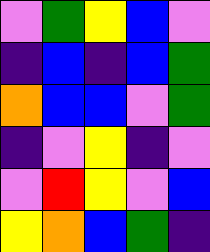[["violet", "green", "yellow", "blue", "violet"], ["indigo", "blue", "indigo", "blue", "green"], ["orange", "blue", "blue", "violet", "green"], ["indigo", "violet", "yellow", "indigo", "violet"], ["violet", "red", "yellow", "violet", "blue"], ["yellow", "orange", "blue", "green", "indigo"]]